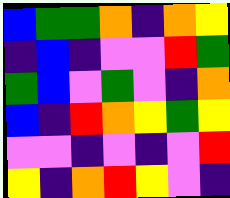[["blue", "green", "green", "orange", "indigo", "orange", "yellow"], ["indigo", "blue", "indigo", "violet", "violet", "red", "green"], ["green", "blue", "violet", "green", "violet", "indigo", "orange"], ["blue", "indigo", "red", "orange", "yellow", "green", "yellow"], ["violet", "violet", "indigo", "violet", "indigo", "violet", "red"], ["yellow", "indigo", "orange", "red", "yellow", "violet", "indigo"]]